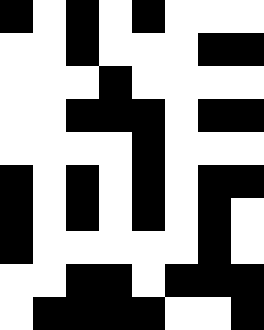[["black", "white", "black", "white", "black", "white", "white", "white"], ["white", "white", "black", "white", "white", "white", "black", "black"], ["white", "white", "white", "black", "white", "white", "white", "white"], ["white", "white", "black", "black", "black", "white", "black", "black"], ["white", "white", "white", "white", "black", "white", "white", "white"], ["black", "white", "black", "white", "black", "white", "black", "black"], ["black", "white", "black", "white", "black", "white", "black", "white"], ["black", "white", "white", "white", "white", "white", "black", "white"], ["white", "white", "black", "black", "white", "black", "black", "black"], ["white", "black", "black", "black", "black", "white", "white", "black"]]